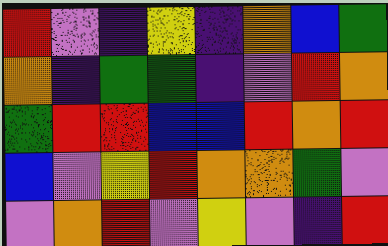[["red", "violet", "indigo", "yellow", "indigo", "orange", "blue", "green"], ["orange", "indigo", "green", "green", "indigo", "violet", "red", "orange"], ["green", "red", "red", "blue", "blue", "red", "orange", "red"], ["blue", "violet", "yellow", "red", "orange", "orange", "green", "violet"], ["violet", "orange", "red", "violet", "yellow", "violet", "indigo", "red"]]